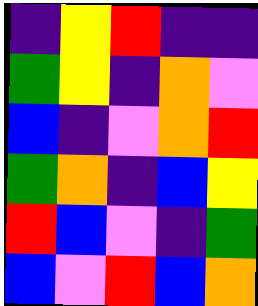[["indigo", "yellow", "red", "indigo", "indigo"], ["green", "yellow", "indigo", "orange", "violet"], ["blue", "indigo", "violet", "orange", "red"], ["green", "orange", "indigo", "blue", "yellow"], ["red", "blue", "violet", "indigo", "green"], ["blue", "violet", "red", "blue", "orange"]]